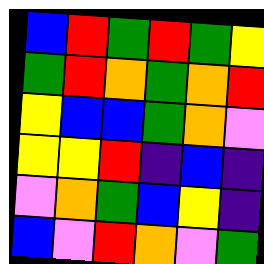[["blue", "red", "green", "red", "green", "yellow"], ["green", "red", "orange", "green", "orange", "red"], ["yellow", "blue", "blue", "green", "orange", "violet"], ["yellow", "yellow", "red", "indigo", "blue", "indigo"], ["violet", "orange", "green", "blue", "yellow", "indigo"], ["blue", "violet", "red", "orange", "violet", "green"]]